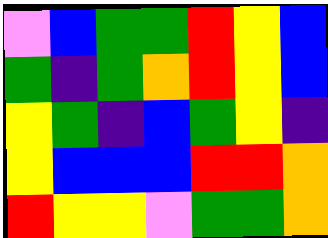[["violet", "blue", "green", "green", "red", "yellow", "blue"], ["green", "indigo", "green", "orange", "red", "yellow", "blue"], ["yellow", "green", "indigo", "blue", "green", "yellow", "indigo"], ["yellow", "blue", "blue", "blue", "red", "red", "orange"], ["red", "yellow", "yellow", "violet", "green", "green", "orange"]]